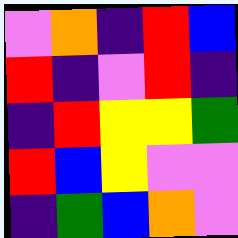[["violet", "orange", "indigo", "red", "blue"], ["red", "indigo", "violet", "red", "indigo"], ["indigo", "red", "yellow", "yellow", "green"], ["red", "blue", "yellow", "violet", "violet"], ["indigo", "green", "blue", "orange", "violet"]]